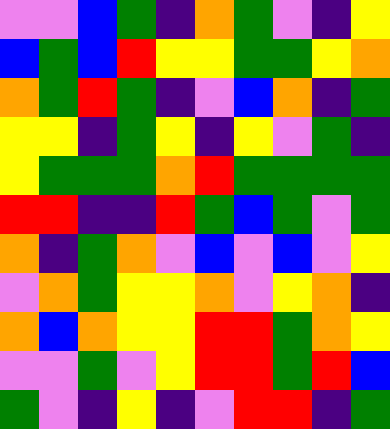[["violet", "violet", "blue", "green", "indigo", "orange", "green", "violet", "indigo", "yellow"], ["blue", "green", "blue", "red", "yellow", "yellow", "green", "green", "yellow", "orange"], ["orange", "green", "red", "green", "indigo", "violet", "blue", "orange", "indigo", "green"], ["yellow", "yellow", "indigo", "green", "yellow", "indigo", "yellow", "violet", "green", "indigo"], ["yellow", "green", "green", "green", "orange", "red", "green", "green", "green", "green"], ["red", "red", "indigo", "indigo", "red", "green", "blue", "green", "violet", "green"], ["orange", "indigo", "green", "orange", "violet", "blue", "violet", "blue", "violet", "yellow"], ["violet", "orange", "green", "yellow", "yellow", "orange", "violet", "yellow", "orange", "indigo"], ["orange", "blue", "orange", "yellow", "yellow", "red", "red", "green", "orange", "yellow"], ["violet", "violet", "green", "violet", "yellow", "red", "red", "green", "red", "blue"], ["green", "violet", "indigo", "yellow", "indigo", "violet", "red", "red", "indigo", "green"]]